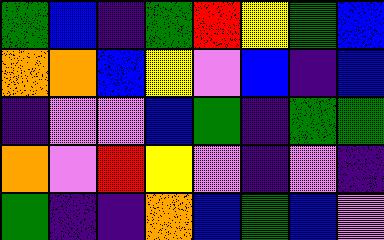[["green", "blue", "indigo", "green", "red", "yellow", "green", "blue"], ["orange", "orange", "blue", "yellow", "violet", "blue", "indigo", "blue"], ["indigo", "violet", "violet", "blue", "green", "indigo", "green", "green"], ["orange", "violet", "red", "yellow", "violet", "indigo", "violet", "indigo"], ["green", "indigo", "indigo", "orange", "blue", "green", "blue", "violet"]]